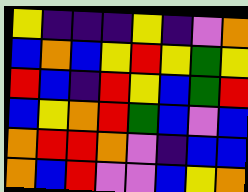[["yellow", "indigo", "indigo", "indigo", "yellow", "indigo", "violet", "orange"], ["blue", "orange", "blue", "yellow", "red", "yellow", "green", "yellow"], ["red", "blue", "indigo", "red", "yellow", "blue", "green", "red"], ["blue", "yellow", "orange", "red", "green", "blue", "violet", "blue"], ["orange", "red", "red", "orange", "violet", "indigo", "blue", "blue"], ["orange", "blue", "red", "violet", "violet", "blue", "yellow", "orange"]]